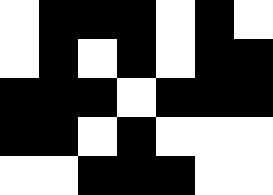[["white", "black", "black", "black", "white", "black", "white"], ["white", "black", "white", "black", "white", "black", "black"], ["black", "black", "black", "white", "black", "black", "black"], ["black", "black", "white", "black", "white", "white", "white"], ["white", "white", "black", "black", "black", "white", "white"]]